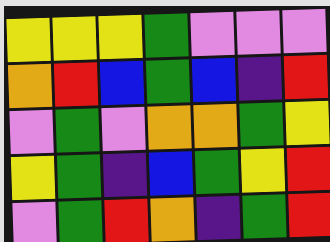[["yellow", "yellow", "yellow", "green", "violet", "violet", "violet"], ["orange", "red", "blue", "green", "blue", "indigo", "red"], ["violet", "green", "violet", "orange", "orange", "green", "yellow"], ["yellow", "green", "indigo", "blue", "green", "yellow", "red"], ["violet", "green", "red", "orange", "indigo", "green", "red"]]